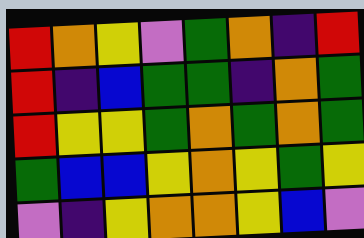[["red", "orange", "yellow", "violet", "green", "orange", "indigo", "red"], ["red", "indigo", "blue", "green", "green", "indigo", "orange", "green"], ["red", "yellow", "yellow", "green", "orange", "green", "orange", "green"], ["green", "blue", "blue", "yellow", "orange", "yellow", "green", "yellow"], ["violet", "indigo", "yellow", "orange", "orange", "yellow", "blue", "violet"]]